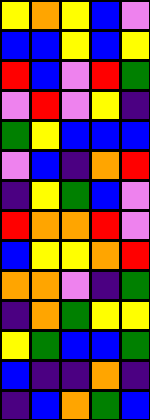[["yellow", "orange", "yellow", "blue", "violet"], ["blue", "blue", "yellow", "blue", "yellow"], ["red", "blue", "violet", "red", "green"], ["violet", "red", "violet", "yellow", "indigo"], ["green", "yellow", "blue", "blue", "blue"], ["violet", "blue", "indigo", "orange", "red"], ["indigo", "yellow", "green", "blue", "violet"], ["red", "orange", "orange", "red", "violet"], ["blue", "yellow", "yellow", "orange", "red"], ["orange", "orange", "violet", "indigo", "green"], ["indigo", "orange", "green", "yellow", "yellow"], ["yellow", "green", "blue", "blue", "green"], ["blue", "indigo", "indigo", "orange", "indigo"], ["indigo", "blue", "orange", "green", "blue"]]